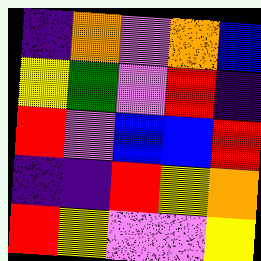[["indigo", "orange", "violet", "orange", "blue"], ["yellow", "green", "violet", "red", "indigo"], ["red", "violet", "blue", "blue", "red"], ["indigo", "indigo", "red", "yellow", "orange"], ["red", "yellow", "violet", "violet", "yellow"]]